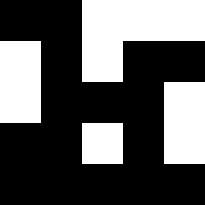[["black", "black", "white", "white", "white"], ["white", "black", "white", "black", "black"], ["white", "black", "black", "black", "white"], ["black", "black", "white", "black", "white"], ["black", "black", "black", "black", "black"]]